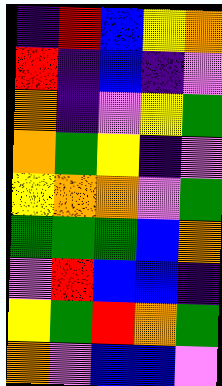[["indigo", "red", "blue", "yellow", "orange"], ["red", "indigo", "blue", "indigo", "violet"], ["orange", "indigo", "violet", "yellow", "green"], ["orange", "green", "yellow", "indigo", "violet"], ["yellow", "orange", "orange", "violet", "green"], ["green", "green", "green", "blue", "orange"], ["violet", "red", "blue", "blue", "indigo"], ["yellow", "green", "red", "orange", "green"], ["orange", "violet", "blue", "blue", "violet"]]